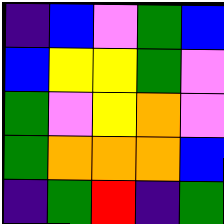[["indigo", "blue", "violet", "green", "blue"], ["blue", "yellow", "yellow", "green", "violet"], ["green", "violet", "yellow", "orange", "violet"], ["green", "orange", "orange", "orange", "blue"], ["indigo", "green", "red", "indigo", "green"]]